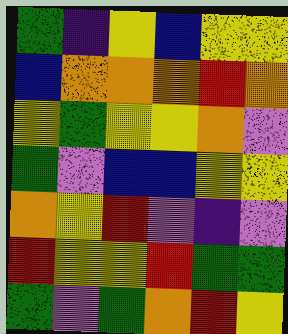[["green", "indigo", "yellow", "blue", "yellow", "yellow"], ["blue", "orange", "orange", "orange", "red", "orange"], ["yellow", "green", "yellow", "yellow", "orange", "violet"], ["green", "violet", "blue", "blue", "yellow", "yellow"], ["orange", "yellow", "red", "violet", "indigo", "violet"], ["red", "yellow", "yellow", "red", "green", "green"], ["green", "violet", "green", "orange", "red", "yellow"]]